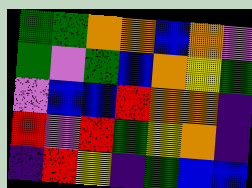[["green", "green", "orange", "orange", "blue", "orange", "violet"], ["green", "violet", "green", "blue", "orange", "yellow", "green"], ["violet", "blue", "blue", "red", "orange", "orange", "indigo"], ["red", "violet", "red", "green", "yellow", "orange", "indigo"], ["indigo", "red", "yellow", "indigo", "green", "blue", "blue"]]